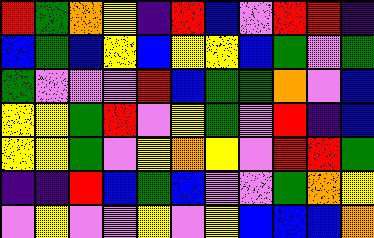[["red", "green", "orange", "yellow", "indigo", "red", "blue", "violet", "red", "red", "indigo"], ["blue", "green", "blue", "yellow", "blue", "yellow", "yellow", "blue", "green", "violet", "green"], ["green", "violet", "violet", "violet", "red", "blue", "green", "green", "orange", "violet", "blue"], ["yellow", "yellow", "green", "red", "violet", "yellow", "green", "violet", "red", "indigo", "blue"], ["yellow", "yellow", "green", "violet", "yellow", "orange", "yellow", "violet", "red", "red", "green"], ["indigo", "indigo", "red", "blue", "green", "blue", "violet", "violet", "green", "orange", "yellow"], ["violet", "yellow", "violet", "violet", "yellow", "violet", "yellow", "blue", "blue", "blue", "orange"]]